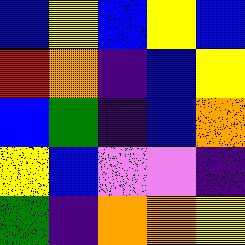[["blue", "yellow", "blue", "yellow", "blue"], ["red", "orange", "indigo", "blue", "yellow"], ["blue", "green", "indigo", "blue", "orange"], ["yellow", "blue", "violet", "violet", "indigo"], ["green", "indigo", "orange", "orange", "yellow"]]